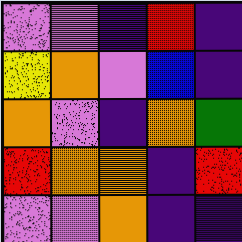[["violet", "violet", "indigo", "red", "indigo"], ["yellow", "orange", "violet", "blue", "indigo"], ["orange", "violet", "indigo", "orange", "green"], ["red", "orange", "orange", "indigo", "red"], ["violet", "violet", "orange", "indigo", "indigo"]]